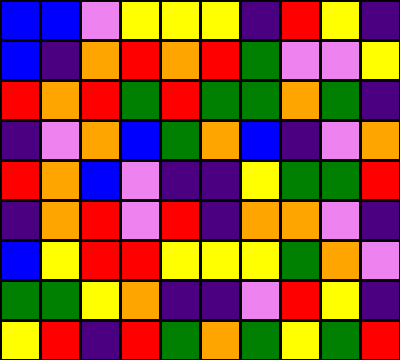[["blue", "blue", "violet", "yellow", "yellow", "yellow", "indigo", "red", "yellow", "indigo"], ["blue", "indigo", "orange", "red", "orange", "red", "green", "violet", "violet", "yellow"], ["red", "orange", "red", "green", "red", "green", "green", "orange", "green", "indigo"], ["indigo", "violet", "orange", "blue", "green", "orange", "blue", "indigo", "violet", "orange"], ["red", "orange", "blue", "violet", "indigo", "indigo", "yellow", "green", "green", "red"], ["indigo", "orange", "red", "violet", "red", "indigo", "orange", "orange", "violet", "indigo"], ["blue", "yellow", "red", "red", "yellow", "yellow", "yellow", "green", "orange", "violet"], ["green", "green", "yellow", "orange", "indigo", "indigo", "violet", "red", "yellow", "indigo"], ["yellow", "red", "indigo", "red", "green", "orange", "green", "yellow", "green", "red"]]